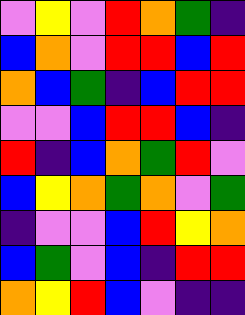[["violet", "yellow", "violet", "red", "orange", "green", "indigo"], ["blue", "orange", "violet", "red", "red", "blue", "red"], ["orange", "blue", "green", "indigo", "blue", "red", "red"], ["violet", "violet", "blue", "red", "red", "blue", "indigo"], ["red", "indigo", "blue", "orange", "green", "red", "violet"], ["blue", "yellow", "orange", "green", "orange", "violet", "green"], ["indigo", "violet", "violet", "blue", "red", "yellow", "orange"], ["blue", "green", "violet", "blue", "indigo", "red", "red"], ["orange", "yellow", "red", "blue", "violet", "indigo", "indigo"]]